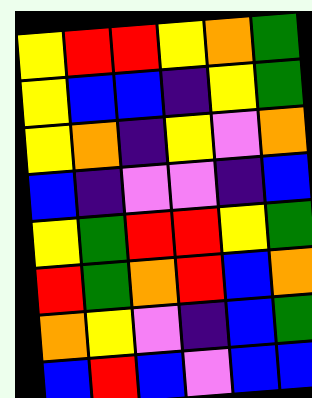[["yellow", "red", "red", "yellow", "orange", "green"], ["yellow", "blue", "blue", "indigo", "yellow", "green"], ["yellow", "orange", "indigo", "yellow", "violet", "orange"], ["blue", "indigo", "violet", "violet", "indigo", "blue"], ["yellow", "green", "red", "red", "yellow", "green"], ["red", "green", "orange", "red", "blue", "orange"], ["orange", "yellow", "violet", "indigo", "blue", "green"], ["blue", "red", "blue", "violet", "blue", "blue"]]